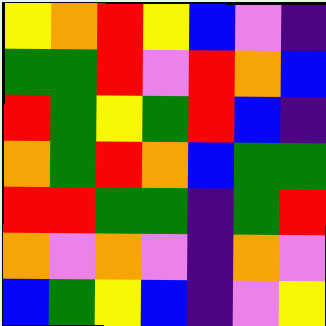[["yellow", "orange", "red", "yellow", "blue", "violet", "indigo"], ["green", "green", "red", "violet", "red", "orange", "blue"], ["red", "green", "yellow", "green", "red", "blue", "indigo"], ["orange", "green", "red", "orange", "blue", "green", "green"], ["red", "red", "green", "green", "indigo", "green", "red"], ["orange", "violet", "orange", "violet", "indigo", "orange", "violet"], ["blue", "green", "yellow", "blue", "indigo", "violet", "yellow"]]